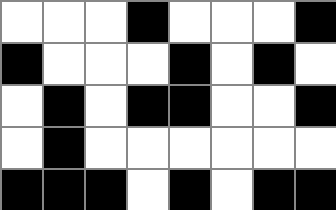[["white", "white", "white", "black", "white", "white", "white", "black"], ["black", "white", "white", "white", "black", "white", "black", "white"], ["white", "black", "white", "black", "black", "white", "white", "black"], ["white", "black", "white", "white", "white", "white", "white", "white"], ["black", "black", "black", "white", "black", "white", "black", "black"]]